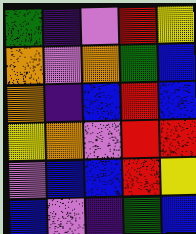[["green", "indigo", "violet", "red", "yellow"], ["orange", "violet", "orange", "green", "blue"], ["orange", "indigo", "blue", "red", "blue"], ["yellow", "orange", "violet", "red", "red"], ["violet", "blue", "blue", "red", "yellow"], ["blue", "violet", "indigo", "green", "blue"]]